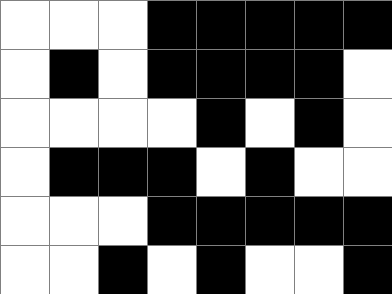[["white", "white", "white", "black", "black", "black", "black", "black"], ["white", "black", "white", "black", "black", "black", "black", "white"], ["white", "white", "white", "white", "black", "white", "black", "white"], ["white", "black", "black", "black", "white", "black", "white", "white"], ["white", "white", "white", "black", "black", "black", "black", "black"], ["white", "white", "black", "white", "black", "white", "white", "black"]]